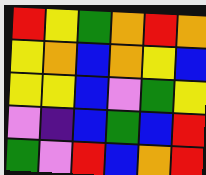[["red", "yellow", "green", "orange", "red", "orange"], ["yellow", "orange", "blue", "orange", "yellow", "blue"], ["yellow", "yellow", "blue", "violet", "green", "yellow"], ["violet", "indigo", "blue", "green", "blue", "red"], ["green", "violet", "red", "blue", "orange", "red"]]